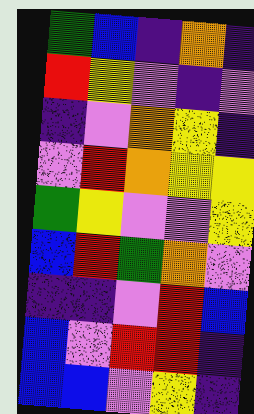[["green", "blue", "indigo", "orange", "indigo"], ["red", "yellow", "violet", "indigo", "violet"], ["indigo", "violet", "orange", "yellow", "indigo"], ["violet", "red", "orange", "yellow", "yellow"], ["green", "yellow", "violet", "violet", "yellow"], ["blue", "red", "green", "orange", "violet"], ["indigo", "indigo", "violet", "red", "blue"], ["blue", "violet", "red", "red", "indigo"], ["blue", "blue", "violet", "yellow", "indigo"]]